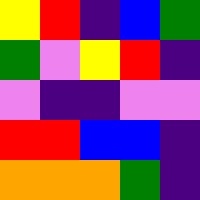[["yellow", "red", "indigo", "blue", "green"], ["green", "violet", "yellow", "red", "indigo"], ["violet", "indigo", "indigo", "violet", "violet"], ["red", "red", "blue", "blue", "indigo"], ["orange", "orange", "orange", "green", "indigo"]]